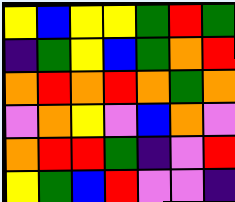[["yellow", "blue", "yellow", "yellow", "green", "red", "green"], ["indigo", "green", "yellow", "blue", "green", "orange", "red"], ["orange", "red", "orange", "red", "orange", "green", "orange"], ["violet", "orange", "yellow", "violet", "blue", "orange", "violet"], ["orange", "red", "red", "green", "indigo", "violet", "red"], ["yellow", "green", "blue", "red", "violet", "violet", "indigo"]]